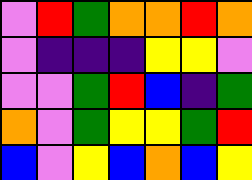[["violet", "red", "green", "orange", "orange", "red", "orange"], ["violet", "indigo", "indigo", "indigo", "yellow", "yellow", "violet"], ["violet", "violet", "green", "red", "blue", "indigo", "green"], ["orange", "violet", "green", "yellow", "yellow", "green", "red"], ["blue", "violet", "yellow", "blue", "orange", "blue", "yellow"]]